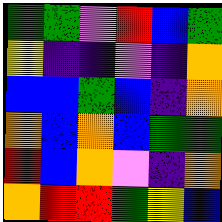[["green", "green", "violet", "red", "blue", "green"], ["yellow", "indigo", "indigo", "violet", "indigo", "orange"], ["blue", "blue", "green", "blue", "indigo", "orange"], ["orange", "blue", "orange", "blue", "green", "green"], ["red", "blue", "orange", "violet", "indigo", "orange"], ["orange", "red", "red", "green", "yellow", "blue"]]